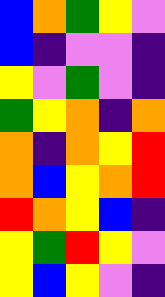[["blue", "orange", "green", "yellow", "violet"], ["blue", "indigo", "violet", "violet", "indigo"], ["yellow", "violet", "green", "violet", "indigo"], ["green", "yellow", "orange", "indigo", "orange"], ["orange", "indigo", "orange", "yellow", "red"], ["orange", "blue", "yellow", "orange", "red"], ["red", "orange", "yellow", "blue", "indigo"], ["yellow", "green", "red", "yellow", "violet"], ["yellow", "blue", "yellow", "violet", "indigo"]]